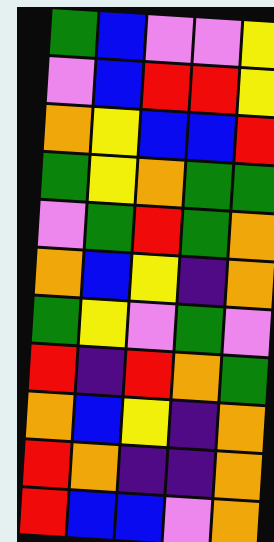[["green", "blue", "violet", "violet", "yellow"], ["violet", "blue", "red", "red", "yellow"], ["orange", "yellow", "blue", "blue", "red"], ["green", "yellow", "orange", "green", "green"], ["violet", "green", "red", "green", "orange"], ["orange", "blue", "yellow", "indigo", "orange"], ["green", "yellow", "violet", "green", "violet"], ["red", "indigo", "red", "orange", "green"], ["orange", "blue", "yellow", "indigo", "orange"], ["red", "orange", "indigo", "indigo", "orange"], ["red", "blue", "blue", "violet", "orange"]]